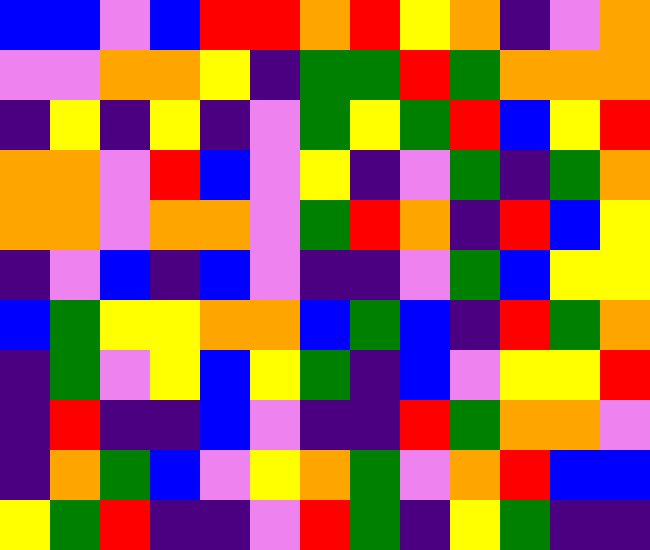[["blue", "blue", "violet", "blue", "red", "red", "orange", "red", "yellow", "orange", "indigo", "violet", "orange"], ["violet", "violet", "orange", "orange", "yellow", "indigo", "green", "green", "red", "green", "orange", "orange", "orange"], ["indigo", "yellow", "indigo", "yellow", "indigo", "violet", "green", "yellow", "green", "red", "blue", "yellow", "red"], ["orange", "orange", "violet", "red", "blue", "violet", "yellow", "indigo", "violet", "green", "indigo", "green", "orange"], ["orange", "orange", "violet", "orange", "orange", "violet", "green", "red", "orange", "indigo", "red", "blue", "yellow"], ["indigo", "violet", "blue", "indigo", "blue", "violet", "indigo", "indigo", "violet", "green", "blue", "yellow", "yellow"], ["blue", "green", "yellow", "yellow", "orange", "orange", "blue", "green", "blue", "indigo", "red", "green", "orange"], ["indigo", "green", "violet", "yellow", "blue", "yellow", "green", "indigo", "blue", "violet", "yellow", "yellow", "red"], ["indigo", "red", "indigo", "indigo", "blue", "violet", "indigo", "indigo", "red", "green", "orange", "orange", "violet"], ["indigo", "orange", "green", "blue", "violet", "yellow", "orange", "green", "violet", "orange", "red", "blue", "blue"], ["yellow", "green", "red", "indigo", "indigo", "violet", "red", "green", "indigo", "yellow", "green", "indigo", "indigo"]]